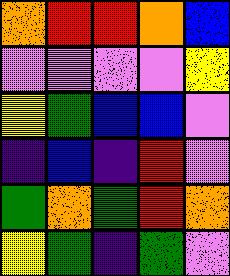[["orange", "red", "red", "orange", "blue"], ["violet", "violet", "violet", "violet", "yellow"], ["yellow", "green", "blue", "blue", "violet"], ["indigo", "blue", "indigo", "red", "violet"], ["green", "orange", "green", "red", "orange"], ["yellow", "green", "indigo", "green", "violet"]]